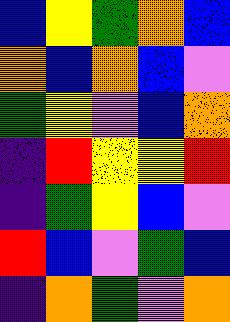[["blue", "yellow", "green", "orange", "blue"], ["orange", "blue", "orange", "blue", "violet"], ["green", "yellow", "violet", "blue", "orange"], ["indigo", "red", "yellow", "yellow", "red"], ["indigo", "green", "yellow", "blue", "violet"], ["red", "blue", "violet", "green", "blue"], ["indigo", "orange", "green", "violet", "orange"]]